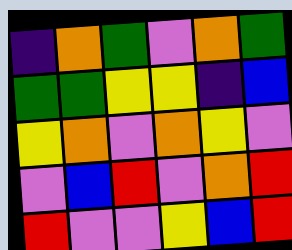[["indigo", "orange", "green", "violet", "orange", "green"], ["green", "green", "yellow", "yellow", "indigo", "blue"], ["yellow", "orange", "violet", "orange", "yellow", "violet"], ["violet", "blue", "red", "violet", "orange", "red"], ["red", "violet", "violet", "yellow", "blue", "red"]]